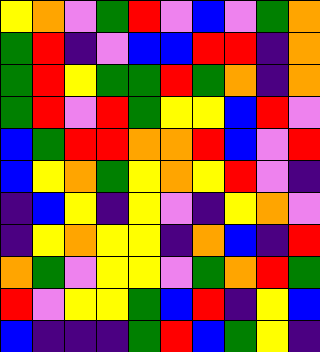[["yellow", "orange", "violet", "green", "red", "violet", "blue", "violet", "green", "orange"], ["green", "red", "indigo", "violet", "blue", "blue", "red", "red", "indigo", "orange"], ["green", "red", "yellow", "green", "green", "red", "green", "orange", "indigo", "orange"], ["green", "red", "violet", "red", "green", "yellow", "yellow", "blue", "red", "violet"], ["blue", "green", "red", "red", "orange", "orange", "red", "blue", "violet", "red"], ["blue", "yellow", "orange", "green", "yellow", "orange", "yellow", "red", "violet", "indigo"], ["indigo", "blue", "yellow", "indigo", "yellow", "violet", "indigo", "yellow", "orange", "violet"], ["indigo", "yellow", "orange", "yellow", "yellow", "indigo", "orange", "blue", "indigo", "red"], ["orange", "green", "violet", "yellow", "yellow", "violet", "green", "orange", "red", "green"], ["red", "violet", "yellow", "yellow", "green", "blue", "red", "indigo", "yellow", "blue"], ["blue", "indigo", "indigo", "indigo", "green", "red", "blue", "green", "yellow", "indigo"]]